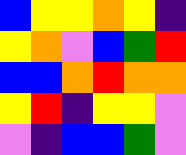[["blue", "yellow", "yellow", "orange", "yellow", "indigo"], ["yellow", "orange", "violet", "blue", "green", "red"], ["blue", "blue", "orange", "red", "orange", "orange"], ["yellow", "red", "indigo", "yellow", "yellow", "violet"], ["violet", "indigo", "blue", "blue", "green", "violet"]]